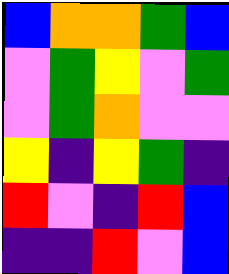[["blue", "orange", "orange", "green", "blue"], ["violet", "green", "yellow", "violet", "green"], ["violet", "green", "orange", "violet", "violet"], ["yellow", "indigo", "yellow", "green", "indigo"], ["red", "violet", "indigo", "red", "blue"], ["indigo", "indigo", "red", "violet", "blue"]]